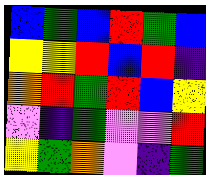[["blue", "green", "blue", "red", "green", "blue"], ["yellow", "yellow", "red", "blue", "red", "indigo"], ["orange", "red", "green", "red", "blue", "yellow"], ["violet", "indigo", "green", "violet", "violet", "red"], ["yellow", "green", "orange", "violet", "indigo", "green"]]